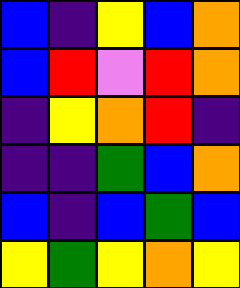[["blue", "indigo", "yellow", "blue", "orange"], ["blue", "red", "violet", "red", "orange"], ["indigo", "yellow", "orange", "red", "indigo"], ["indigo", "indigo", "green", "blue", "orange"], ["blue", "indigo", "blue", "green", "blue"], ["yellow", "green", "yellow", "orange", "yellow"]]